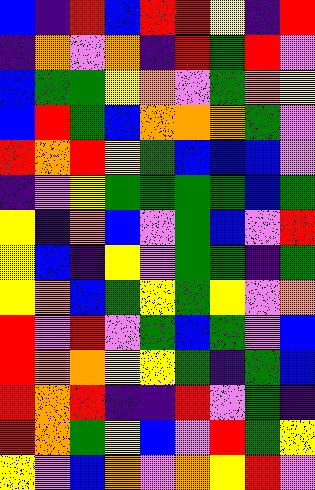[["blue", "indigo", "red", "blue", "red", "red", "yellow", "indigo", "red"], ["indigo", "orange", "violet", "orange", "indigo", "red", "green", "red", "violet"], ["blue", "green", "green", "yellow", "orange", "violet", "green", "orange", "yellow"], ["blue", "red", "green", "blue", "orange", "orange", "orange", "green", "violet"], ["red", "orange", "red", "yellow", "green", "blue", "blue", "blue", "violet"], ["indigo", "violet", "yellow", "green", "green", "green", "green", "blue", "green"], ["yellow", "indigo", "orange", "blue", "violet", "green", "blue", "violet", "red"], ["yellow", "blue", "indigo", "yellow", "violet", "green", "green", "indigo", "green"], ["yellow", "orange", "blue", "green", "yellow", "green", "yellow", "violet", "orange"], ["red", "violet", "red", "violet", "green", "blue", "green", "violet", "blue"], ["red", "orange", "orange", "yellow", "yellow", "green", "indigo", "green", "blue"], ["red", "orange", "red", "indigo", "indigo", "red", "violet", "green", "indigo"], ["red", "orange", "green", "yellow", "blue", "violet", "red", "green", "yellow"], ["yellow", "violet", "blue", "orange", "violet", "orange", "yellow", "red", "violet"]]